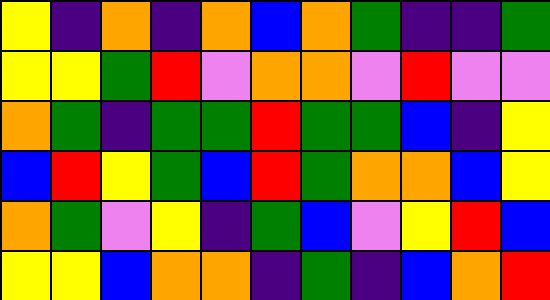[["yellow", "indigo", "orange", "indigo", "orange", "blue", "orange", "green", "indigo", "indigo", "green"], ["yellow", "yellow", "green", "red", "violet", "orange", "orange", "violet", "red", "violet", "violet"], ["orange", "green", "indigo", "green", "green", "red", "green", "green", "blue", "indigo", "yellow"], ["blue", "red", "yellow", "green", "blue", "red", "green", "orange", "orange", "blue", "yellow"], ["orange", "green", "violet", "yellow", "indigo", "green", "blue", "violet", "yellow", "red", "blue"], ["yellow", "yellow", "blue", "orange", "orange", "indigo", "green", "indigo", "blue", "orange", "red"]]